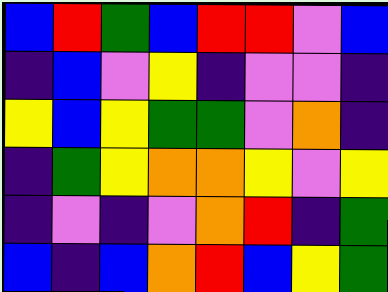[["blue", "red", "green", "blue", "red", "red", "violet", "blue"], ["indigo", "blue", "violet", "yellow", "indigo", "violet", "violet", "indigo"], ["yellow", "blue", "yellow", "green", "green", "violet", "orange", "indigo"], ["indigo", "green", "yellow", "orange", "orange", "yellow", "violet", "yellow"], ["indigo", "violet", "indigo", "violet", "orange", "red", "indigo", "green"], ["blue", "indigo", "blue", "orange", "red", "blue", "yellow", "green"]]